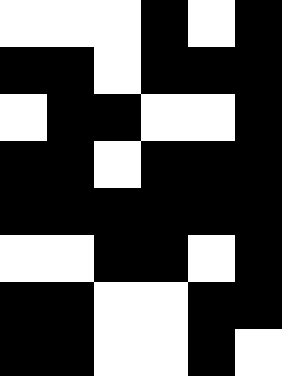[["white", "white", "white", "black", "white", "black"], ["black", "black", "white", "black", "black", "black"], ["white", "black", "black", "white", "white", "black"], ["black", "black", "white", "black", "black", "black"], ["black", "black", "black", "black", "black", "black"], ["white", "white", "black", "black", "white", "black"], ["black", "black", "white", "white", "black", "black"], ["black", "black", "white", "white", "black", "white"]]